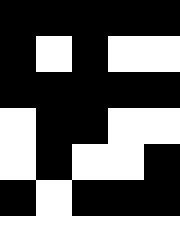[["black", "black", "black", "black", "black"], ["black", "white", "black", "white", "white"], ["black", "black", "black", "black", "black"], ["white", "black", "black", "white", "white"], ["white", "black", "white", "white", "black"], ["black", "white", "black", "black", "black"], ["white", "white", "white", "white", "white"]]